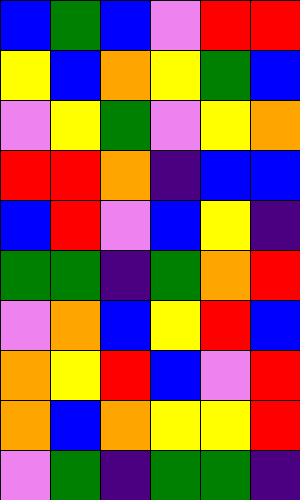[["blue", "green", "blue", "violet", "red", "red"], ["yellow", "blue", "orange", "yellow", "green", "blue"], ["violet", "yellow", "green", "violet", "yellow", "orange"], ["red", "red", "orange", "indigo", "blue", "blue"], ["blue", "red", "violet", "blue", "yellow", "indigo"], ["green", "green", "indigo", "green", "orange", "red"], ["violet", "orange", "blue", "yellow", "red", "blue"], ["orange", "yellow", "red", "blue", "violet", "red"], ["orange", "blue", "orange", "yellow", "yellow", "red"], ["violet", "green", "indigo", "green", "green", "indigo"]]